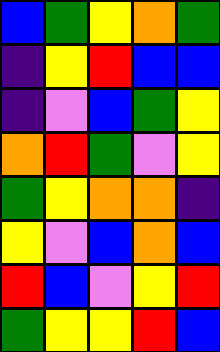[["blue", "green", "yellow", "orange", "green"], ["indigo", "yellow", "red", "blue", "blue"], ["indigo", "violet", "blue", "green", "yellow"], ["orange", "red", "green", "violet", "yellow"], ["green", "yellow", "orange", "orange", "indigo"], ["yellow", "violet", "blue", "orange", "blue"], ["red", "blue", "violet", "yellow", "red"], ["green", "yellow", "yellow", "red", "blue"]]